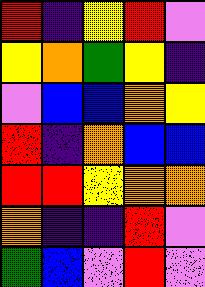[["red", "indigo", "yellow", "red", "violet"], ["yellow", "orange", "green", "yellow", "indigo"], ["violet", "blue", "blue", "orange", "yellow"], ["red", "indigo", "orange", "blue", "blue"], ["red", "red", "yellow", "orange", "orange"], ["orange", "indigo", "indigo", "red", "violet"], ["green", "blue", "violet", "red", "violet"]]